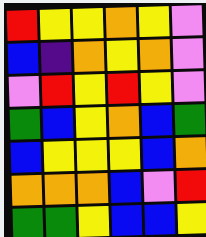[["red", "yellow", "yellow", "orange", "yellow", "violet"], ["blue", "indigo", "orange", "yellow", "orange", "violet"], ["violet", "red", "yellow", "red", "yellow", "violet"], ["green", "blue", "yellow", "orange", "blue", "green"], ["blue", "yellow", "yellow", "yellow", "blue", "orange"], ["orange", "orange", "orange", "blue", "violet", "red"], ["green", "green", "yellow", "blue", "blue", "yellow"]]